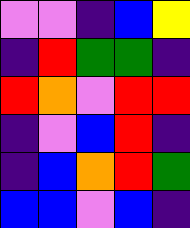[["violet", "violet", "indigo", "blue", "yellow"], ["indigo", "red", "green", "green", "indigo"], ["red", "orange", "violet", "red", "red"], ["indigo", "violet", "blue", "red", "indigo"], ["indigo", "blue", "orange", "red", "green"], ["blue", "blue", "violet", "blue", "indigo"]]